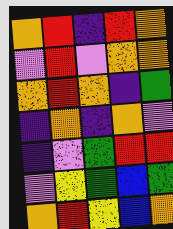[["orange", "red", "indigo", "red", "orange"], ["violet", "red", "violet", "orange", "orange"], ["orange", "red", "orange", "indigo", "green"], ["indigo", "orange", "indigo", "orange", "violet"], ["indigo", "violet", "green", "red", "red"], ["violet", "yellow", "green", "blue", "green"], ["orange", "red", "yellow", "blue", "orange"]]